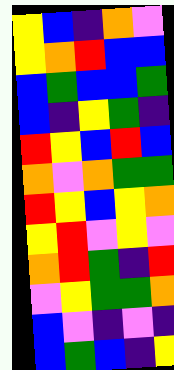[["yellow", "blue", "indigo", "orange", "violet"], ["yellow", "orange", "red", "blue", "blue"], ["blue", "green", "blue", "blue", "green"], ["blue", "indigo", "yellow", "green", "indigo"], ["red", "yellow", "blue", "red", "blue"], ["orange", "violet", "orange", "green", "green"], ["red", "yellow", "blue", "yellow", "orange"], ["yellow", "red", "violet", "yellow", "violet"], ["orange", "red", "green", "indigo", "red"], ["violet", "yellow", "green", "green", "orange"], ["blue", "violet", "indigo", "violet", "indigo"], ["blue", "green", "blue", "indigo", "yellow"]]